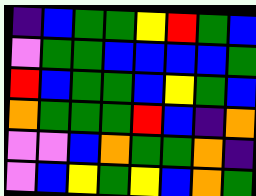[["indigo", "blue", "green", "green", "yellow", "red", "green", "blue"], ["violet", "green", "green", "blue", "blue", "blue", "blue", "green"], ["red", "blue", "green", "green", "blue", "yellow", "green", "blue"], ["orange", "green", "green", "green", "red", "blue", "indigo", "orange"], ["violet", "violet", "blue", "orange", "green", "green", "orange", "indigo"], ["violet", "blue", "yellow", "green", "yellow", "blue", "orange", "green"]]